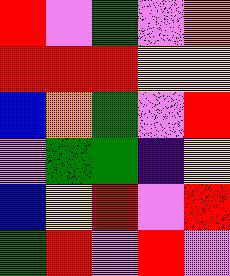[["red", "violet", "green", "violet", "orange"], ["red", "red", "red", "yellow", "yellow"], ["blue", "orange", "green", "violet", "red"], ["violet", "green", "green", "indigo", "yellow"], ["blue", "yellow", "red", "violet", "red"], ["green", "red", "violet", "red", "violet"]]